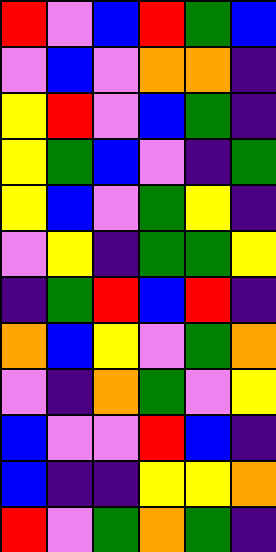[["red", "violet", "blue", "red", "green", "blue"], ["violet", "blue", "violet", "orange", "orange", "indigo"], ["yellow", "red", "violet", "blue", "green", "indigo"], ["yellow", "green", "blue", "violet", "indigo", "green"], ["yellow", "blue", "violet", "green", "yellow", "indigo"], ["violet", "yellow", "indigo", "green", "green", "yellow"], ["indigo", "green", "red", "blue", "red", "indigo"], ["orange", "blue", "yellow", "violet", "green", "orange"], ["violet", "indigo", "orange", "green", "violet", "yellow"], ["blue", "violet", "violet", "red", "blue", "indigo"], ["blue", "indigo", "indigo", "yellow", "yellow", "orange"], ["red", "violet", "green", "orange", "green", "indigo"]]